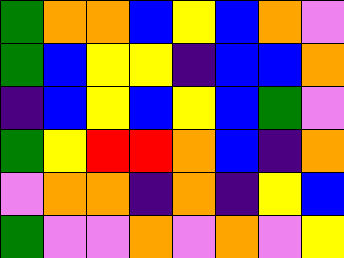[["green", "orange", "orange", "blue", "yellow", "blue", "orange", "violet"], ["green", "blue", "yellow", "yellow", "indigo", "blue", "blue", "orange"], ["indigo", "blue", "yellow", "blue", "yellow", "blue", "green", "violet"], ["green", "yellow", "red", "red", "orange", "blue", "indigo", "orange"], ["violet", "orange", "orange", "indigo", "orange", "indigo", "yellow", "blue"], ["green", "violet", "violet", "orange", "violet", "orange", "violet", "yellow"]]